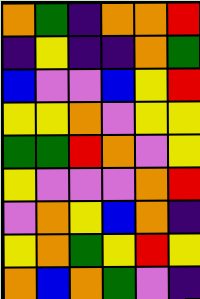[["orange", "green", "indigo", "orange", "orange", "red"], ["indigo", "yellow", "indigo", "indigo", "orange", "green"], ["blue", "violet", "violet", "blue", "yellow", "red"], ["yellow", "yellow", "orange", "violet", "yellow", "yellow"], ["green", "green", "red", "orange", "violet", "yellow"], ["yellow", "violet", "violet", "violet", "orange", "red"], ["violet", "orange", "yellow", "blue", "orange", "indigo"], ["yellow", "orange", "green", "yellow", "red", "yellow"], ["orange", "blue", "orange", "green", "violet", "indigo"]]